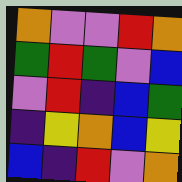[["orange", "violet", "violet", "red", "orange"], ["green", "red", "green", "violet", "blue"], ["violet", "red", "indigo", "blue", "green"], ["indigo", "yellow", "orange", "blue", "yellow"], ["blue", "indigo", "red", "violet", "orange"]]